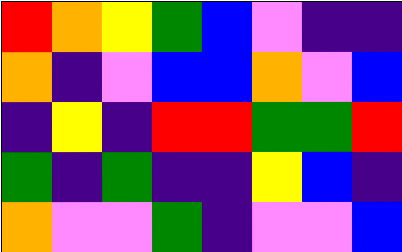[["red", "orange", "yellow", "green", "blue", "violet", "indigo", "indigo"], ["orange", "indigo", "violet", "blue", "blue", "orange", "violet", "blue"], ["indigo", "yellow", "indigo", "red", "red", "green", "green", "red"], ["green", "indigo", "green", "indigo", "indigo", "yellow", "blue", "indigo"], ["orange", "violet", "violet", "green", "indigo", "violet", "violet", "blue"]]